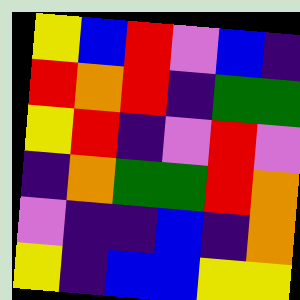[["yellow", "blue", "red", "violet", "blue", "indigo"], ["red", "orange", "red", "indigo", "green", "green"], ["yellow", "red", "indigo", "violet", "red", "violet"], ["indigo", "orange", "green", "green", "red", "orange"], ["violet", "indigo", "indigo", "blue", "indigo", "orange"], ["yellow", "indigo", "blue", "blue", "yellow", "yellow"]]